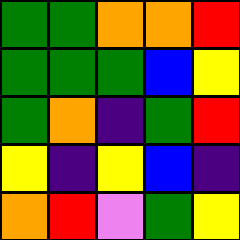[["green", "green", "orange", "orange", "red"], ["green", "green", "green", "blue", "yellow"], ["green", "orange", "indigo", "green", "red"], ["yellow", "indigo", "yellow", "blue", "indigo"], ["orange", "red", "violet", "green", "yellow"]]